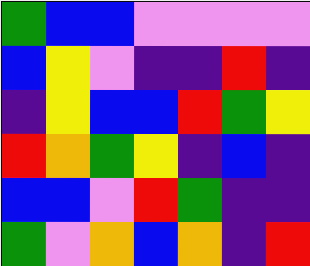[["green", "blue", "blue", "violet", "violet", "violet", "violet"], ["blue", "yellow", "violet", "indigo", "indigo", "red", "indigo"], ["indigo", "yellow", "blue", "blue", "red", "green", "yellow"], ["red", "orange", "green", "yellow", "indigo", "blue", "indigo"], ["blue", "blue", "violet", "red", "green", "indigo", "indigo"], ["green", "violet", "orange", "blue", "orange", "indigo", "red"]]